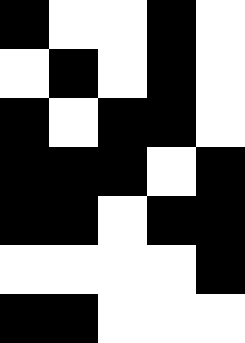[["black", "white", "white", "black", "white"], ["white", "black", "white", "black", "white"], ["black", "white", "black", "black", "white"], ["black", "black", "black", "white", "black"], ["black", "black", "white", "black", "black"], ["white", "white", "white", "white", "black"], ["black", "black", "white", "white", "white"]]